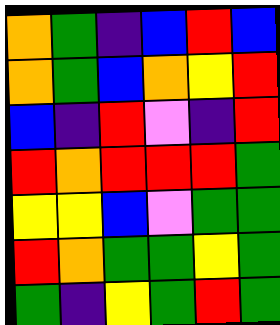[["orange", "green", "indigo", "blue", "red", "blue"], ["orange", "green", "blue", "orange", "yellow", "red"], ["blue", "indigo", "red", "violet", "indigo", "red"], ["red", "orange", "red", "red", "red", "green"], ["yellow", "yellow", "blue", "violet", "green", "green"], ["red", "orange", "green", "green", "yellow", "green"], ["green", "indigo", "yellow", "green", "red", "green"]]